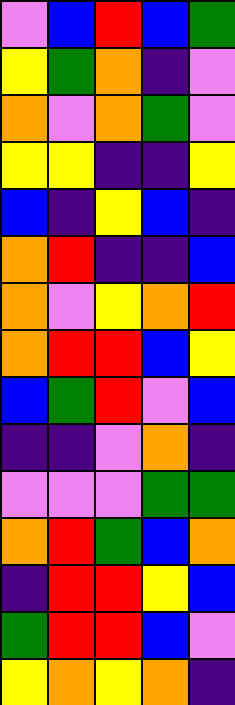[["violet", "blue", "red", "blue", "green"], ["yellow", "green", "orange", "indigo", "violet"], ["orange", "violet", "orange", "green", "violet"], ["yellow", "yellow", "indigo", "indigo", "yellow"], ["blue", "indigo", "yellow", "blue", "indigo"], ["orange", "red", "indigo", "indigo", "blue"], ["orange", "violet", "yellow", "orange", "red"], ["orange", "red", "red", "blue", "yellow"], ["blue", "green", "red", "violet", "blue"], ["indigo", "indigo", "violet", "orange", "indigo"], ["violet", "violet", "violet", "green", "green"], ["orange", "red", "green", "blue", "orange"], ["indigo", "red", "red", "yellow", "blue"], ["green", "red", "red", "blue", "violet"], ["yellow", "orange", "yellow", "orange", "indigo"]]